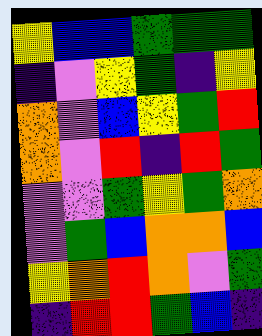[["yellow", "blue", "blue", "green", "green", "green"], ["indigo", "violet", "yellow", "green", "indigo", "yellow"], ["orange", "violet", "blue", "yellow", "green", "red"], ["orange", "violet", "red", "indigo", "red", "green"], ["violet", "violet", "green", "yellow", "green", "orange"], ["violet", "green", "blue", "orange", "orange", "blue"], ["yellow", "orange", "red", "orange", "violet", "green"], ["indigo", "red", "red", "green", "blue", "indigo"]]